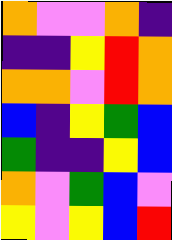[["orange", "violet", "violet", "orange", "indigo"], ["indigo", "indigo", "yellow", "red", "orange"], ["orange", "orange", "violet", "red", "orange"], ["blue", "indigo", "yellow", "green", "blue"], ["green", "indigo", "indigo", "yellow", "blue"], ["orange", "violet", "green", "blue", "violet"], ["yellow", "violet", "yellow", "blue", "red"]]